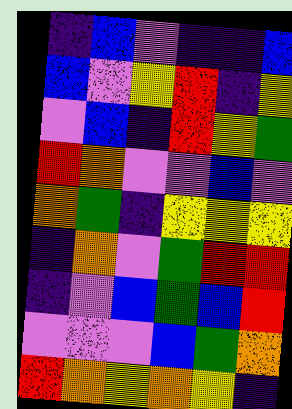[["indigo", "blue", "violet", "indigo", "indigo", "blue"], ["blue", "violet", "yellow", "red", "indigo", "yellow"], ["violet", "blue", "indigo", "red", "yellow", "green"], ["red", "orange", "violet", "violet", "blue", "violet"], ["orange", "green", "indigo", "yellow", "yellow", "yellow"], ["indigo", "orange", "violet", "green", "red", "red"], ["indigo", "violet", "blue", "green", "blue", "red"], ["violet", "violet", "violet", "blue", "green", "orange"], ["red", "orange", "yellow", "orange", "yellow", "indigo"]]